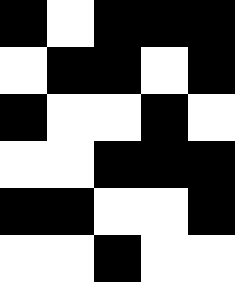[["black", "white", "black", "black", "black"], ["white", "black", "black", "white", "black"], ["black", "white", "white", "black", "white"], ["white", "white", "black", "black", "black"], ["black", "black", "white", "white", "black"], ["white", "white", "black", "white", "white"]]